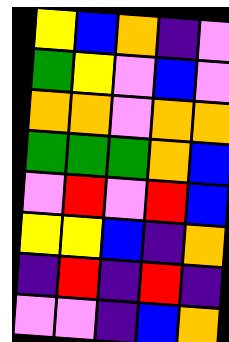[["yellow", "blue", "orange", "indigo", "violet"], ["green", "yellow", "violet", "blue", "violet"], ["orange", "orange", "violet", "orange", "orange"], ["green", "green", "green", "orange", "blue"], ["violet", "red", "violet", "red", "blue"], ["yellow", "yellow", "blue", "indigo", "orange"], ["indigo", "red", "indigo", "red", "indigo"], ["violet", "violet", "indigo", "blue", "orange"]]